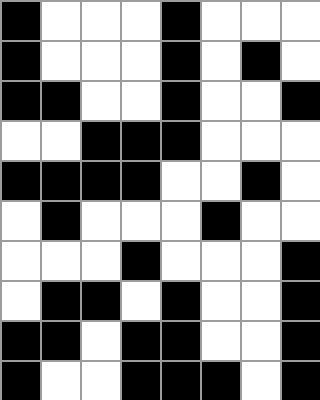[["black", "white", "white", "white", "black", "white", "white", "white"], ["black", "white", "white", "white", "black", "white", "black", "white"], ["black", "black", "white", "white", "black", "white", "white", "black"], ["white", "white", "black", "black", "black", "white", "white", "white"], ["black", "black", "black", "black", "white", "white", "black", "white"], ["white", "black", "white", "white", "white", "black", "white", "white"], ["white", "white", "white", "black", "white", "white", "white", "black"], ["white", "black", "black", "white", "black", "white", "white", "black"], ["black", "black", "white", "black", "black", "white", "white", "black"], ["black", "white", "white", "black", "black", "black", "white", "black"]]